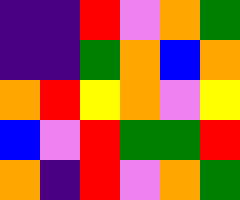[["indigo", "indigo", "red", "violet", "orange", "green"], ["indigo", "indigo", "green", "orange", "blue", "orange"], ["orange", "red", "yellow", "orange", "violet", "yellow"], ["blue", "violet", "red", "green", "green", "red"], ["orange", "indigo", "red", "violet", "orange", "green"]]